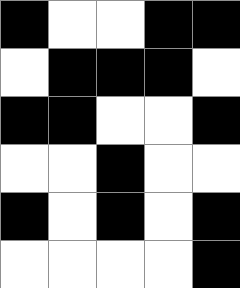[["black", "white", "white", "black", "black"], ["white", "black", "black", "black", "white"], ["black", "black", "white", "white", "black"], ["white", "white", "black", "white", "white"], ["black", "white", "black", "white", "black"], ["white", "white", "white", "white", "black"]]